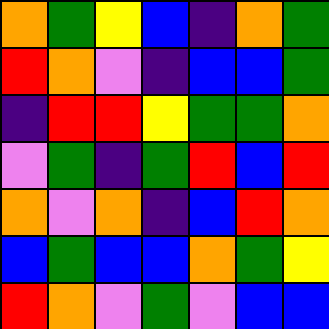[["orange", "green", "yellow", "blue", "indigo", "orange", "green"], ["red", "orange", "violet", "indigo", "blue", "blue", "green"], ["indigo", "red", "red", "yellow", "green", "green", "orange"], ["violet", "green", "indigo", "green", "red", "blue", "red"], ["orange", "violet", "orange", "indigo", "blue", "red", "orange"], ["blue", "green", "blue", "blue", "orange", "green", "yellow"], ["red", "orange", "violet", "green", "violet", "blue", "blue"]]